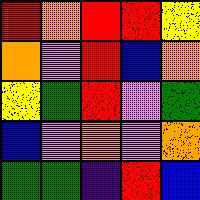[["red", "orange", "red", "red", "yellow"], ["orange", "violet", "red", "blue", "orange"], ["yellow", "green", "red", "violet", "green"], ["blue", "violet", "orange", "violet", "orange"], ["green", "green", "indigo", "red", "blue"]]